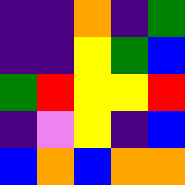[["indigo", "indigo", "orange", "indigo", "green"], ["indigo", "indigo", "yellow", "green", "blue"], ["green", "red", "yellow", "yellow", "red"], ["indigo", "violet", "yellow", "indigo", "blue"], ["blue", "orange", "blue", "orange", "orange"]]